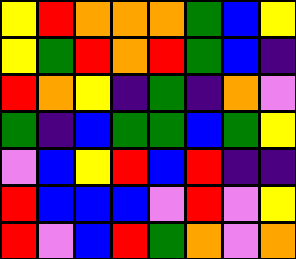[["yellow", "red", "orange", "orange", "orange", "green", "blue", "yellow"], ["yellow", "green", "red", "orange", "red", "green", "blue", "indigo"], ["red", "orange", "yellow", "indigo", "green", "indigo", "orange", "violet"], ["green", "indigo", "blue", "green", "green", "blue", "green", "yellow"], ["violet", "blue", "yellow", "red", "blue", "red", "indigo", "indigo"], ["red", "blue", "blue", "blue", "violet", "red", "violet", "yellow"], ["red", "violet", "blue", "red", "green", "orange", "violet", "orange"]]